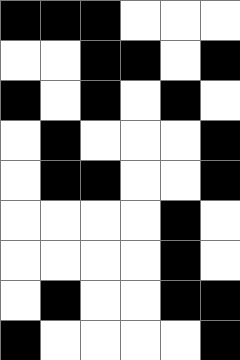[["black", "black", "black", "white", "white", "white"], ["white", "white", "black", "black", "white", "black"], ["black", "white", "black", "white", "black", "white"], ["white", "black", "white", "white", "white", "black"], ["white", "black", "black", "white", "white", "black"], ["white", "white", "white", "white", "black", "white"], ["white", "white", "white", "white", "black", "white"], ["white", "black", "white", "white", "black", "black"], ["black", "white", "white", "white", "white", "black"]]